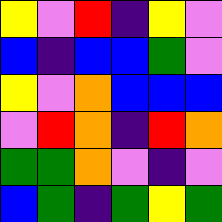[["yellow", "violet", "red", "indigo", "yellow", "violet"], ["blue", "indigo", "blue", "blue", "green", "violet"], ["yellow", "violet", "orange", "blue", "blue", "blue"], ["violet", "red", "orange", "indigo", "red", "orange"], ["green", "green", "orange", "violet", "indigo", "violet"], ["blue", "green", "indigo", "green", "yellow", "green"]]